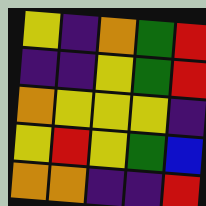[["yellow", "indigo", "orange", "green", "red"], ["indigo", "indigo", "yellow", "green", "red"], ["orange", "yellow", "yellow", "yellow", "indigo"], ["yellow", "red", "yellow", "green", "blue"], ["orange", "orange", "indigo", "indigo", "red"]]